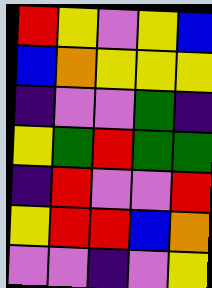[["red", "yellow", "violet", "yellow", "blue"], ["blue", "orange", "yellow", "yellow", "yellow"], ["indigo", "violet", "violet", "green", "indigo"], ["yellow", "green", "red", "green", "green"], ["indigo", "red", "violet", "violet", "red"], ["yellow", "red", "red", "blue", "orange"], ["violet", "violet", "indigo", "violet", "yellow"]]